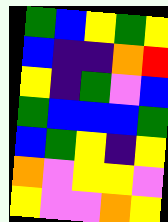[["green", "blue", "yellow", "green", "yellow"], ["blue", "indigo", "indigo", "orange", "red"], ["yellow", "indigo", "green", "violet", "blue"], ["green", "blue", "blue", "blue", "green"], ["blue", "green", "yellow", "indigo", "yellow"], ["orange", "violet", "yellow", "yellow", "violet"], ["yellow", "violet", "violet", "orange", "yellow"]]